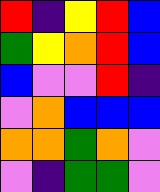[["red", "indigo", "yellow", "red", "blue"], ["green", "yellow", "orange", "red", "blue"], ["blue", "violet", "violet", "red", "indigo"], ["violet", "orange", "blue", "blue", "blue"], ["orange", "orange", "green", "orange", "violet"], ["violet", "indigo", "green", "green", "violet"]]